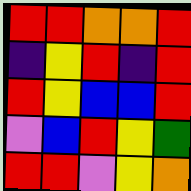[["red", "red", "orange", "orange", "red"], ["indigo", "yellow", "red", "indigo", "red"], ["red", "yellow", "blue", "blue", "red"], ["violet", "blue", "red", "yellow", "green"], ["red", "red", "violet", "yellow", "orange"]]